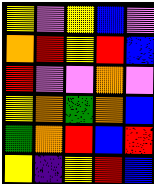[["yellow", "violet", "yellow", "blue", "violet"], ["orange", "red", "yellow", "red", "blue"], ["red", "violet", "violet", "orange", "violet"], ["yellow", "orange", "green", "orange", "blue"], ["green", "orange", "red", "blue", "red"], ["yellow", "indigo", "yellow", "red", "blue"]]